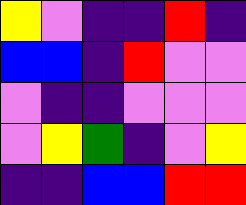[["yellow", "violet", "indigo", "indigo", "red", "indigo"], ["blue", "blue", "indigo", "red", "violet", "violet"], ["violet", "indigo", "indigo", "violet", "violet", "violet"], ["violet", "yellow", "green", "indigo", "violet", "yellow"], ["indigo", "indigo", "blue", "blue", "red", "red"]]